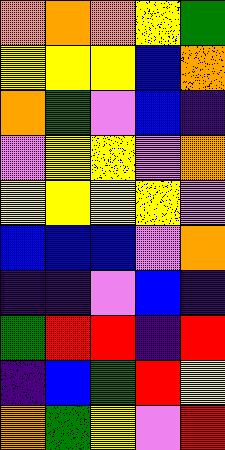[["orange", "orange", "orange", "yellow", "green"], ["yellow", "yellow", "yellow", "blue", "orange"], ["orange", "green", "violet", "blue", "indigo"], ["violet", "yellow", "yellow", "violet", "orange"], ["yellow", "yellow", "yellow", "yellow", "violet"], ["blue", "blue", "blue", "violet", "orange"], ["indigo", "indigo", "violet", "blue", "indigo"], ["green", "red", "red", "indigo", "red"], ["indigo", "blue", "green", "red", "yellow"], ["orange", "green", "yellow", "violet", "red"]]